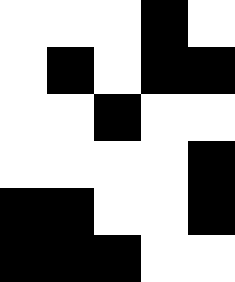[["white", "white", "white", "black", "white"], ["white", "black", "white", "black", "black"], ["white", "white", "black", "white", "white"], ["white", "white", "white", "white", "black"], ["black", "black", "white", "white", "black"], ["black", "black", "black", "white", "white"]]